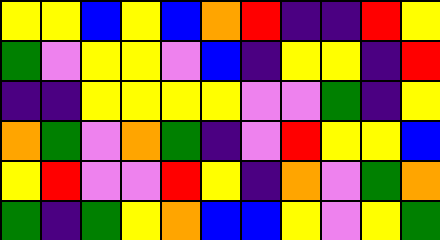[["yellow", "yellow", "blue", "yellow", "blue", "orange", "red", "indigo", "indigo", "red", "yellow"], ["green", "violet", "yellow", "yellow", "violet", "blue", "indigo", "yellow", "yellow", "indigo", "red"], ["indigo", "indigo", "yellow", "yellow", "yellow", "yellow", "violet", "violet", "green", "indigo", "yellow"], ["orange", "green", "violet", "orange", "green", "indigo", "violet", "red", "yellow", "yellow", "blue"], ["yellow", "red", "violet", "violet", "red", "yellow", "indigo", "orange", "violet", "green", "orange"], ["green", "indigo", "green", "yellow", "orange", "blue", "blue", "yellow", "violet", "yellow", "green"]]